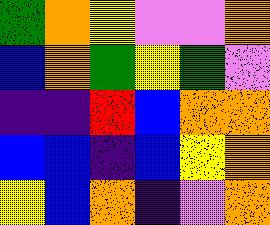[["green", "orange", "yellow", "violet", "violet", "orange"], ["blue", "orange", "green", "yellow", "green", "violet"], ["indigo", "indigo", "red", "blue", "orange", "orange"], ["blue", "blue", "indigo", "blue", "yellow", "orange"], ["yellow", "blue", "orange", "indigo", "violet", "orange"]]